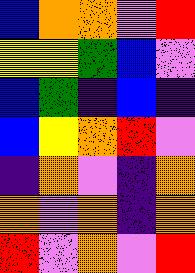[["blue", "orange", "orange", "violet", "red"], ["yellow", "yellow", "green", "blue", "violet"], ["blue", "green", "indigo", "blue", "indigo"], ["blue", "yellow", "orange", "red", "violet"], ["indigo", "orange", "violet", "indigo", "orange"], ["orange", "violet", "orange", "indigo", "orange"], ["red", "violet", "orange", "violet", "red"]]